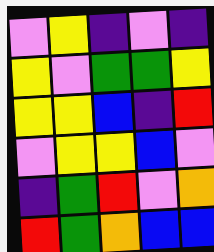[["violet", "yellow", "indigo", "violet", "indigo"], ["yellow", "violet", "green", "green", "yellow"], ["yellow", "yellow", "blue", "indigo", "red"], ["violet", "yellow", "yellow", "blue", "violet"], ["indigo", "green", "red", "violet", "orange"], ["red", "green", "orange", "blue", "blue"]]